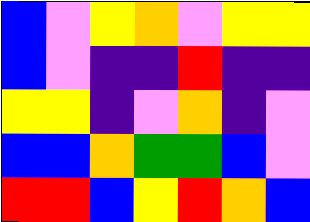[["blue", "violet", "yellow", "orange", "violet", "yellow", "yellow"], ["blue", "violet", "indigo", "indigo", "red", "indigo", "indigo"], ["yellow", "yellow", "indigo", "violet", "orange", "indigo", "violet"], ["blue", "blue", "orange", "green", "green", "blue", "violet"], ["red", "red", "blue", "yellow", "red", "orange", "blue"]]